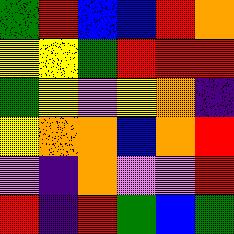[["green", "red", "blue", "blue", "red", "orange"], ["yellow", "yellow", "green", "red", "red", "red"], ["green", "yellow", "violet", "yellow", "orange", "indigo"], ["yellow", "orange", "orange", "blue", "orange", "red"], ["violet", "indigo", "orange", "violet", "violet", "red"], ["red", "indigo", "red", "green", "blue", "green"]]